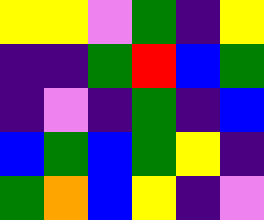[["yellow", "yellow", "violet", "green", "indigo", "yellow"], ["indigo", "indigo", "green", "red", "blue", "green"], ["indigo", "violet", "indigo", "green", "indigo", "blue"], ["blue", "green", "blue", "green", "yellow", "indigo"], ["green", "orange", "blue", "yellow", "indigo", "violet"]]